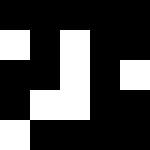[["black", "black", "black", "black", "black"], ["white", "black", "white", "black", "black"], ["black", "black", "white", "black", "white"], ["black", "white", "white", "black", "black"], ["white", "black", "black", "black", "black"]]